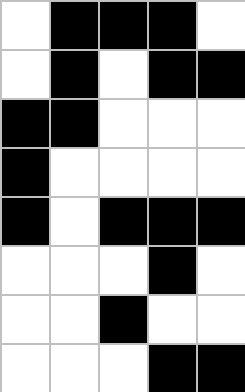[["white", "black", "black", "black", "white"], ["white", "black", "white", "black", "black"], ["black", "black", "white", "white", "white"], ["black", "white", "white", "white", "white"], ["black", "white", "black", "black", "black"], ["white", "white", "white", "black", "white"], ["white", "white", "black", "white", "white"], ["white", "white", "white", "black", "black"]]